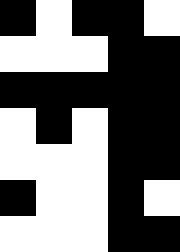[["black", "white", "black", "black", "white"], ["white", "white", "white", "black", "black"], ["black", "black", "black", "black", "black"], ["white", "black", "white", "black", "black"], ["white", "white", "white", "black", "black"], ["black", "white", "white", "black", "white"], ["white", "white", "white", "black", "black"]]